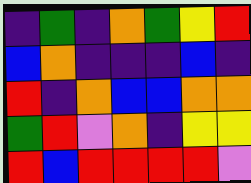[["indigo", "green", "indigo", "orange", "green", "yellow", "red"], ["blue", "orange", "indigo", "indigo", "indigo", "blue", "indigo"], ["red", "indigo", "orange", "blue", "blue", "orange", "orange"], ["green", "red", "violet", "orange", "indigo", "yellow", "yellow"], ["red", "blue", "red", "red", "red", "red", "violet"]]